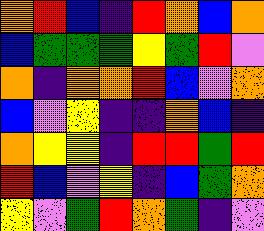[["orange", "red", "blue", "indigo", "red", "orange", "blue", "orange"], ["blue", "green", "green", "green", "yellow", "green", "red", "violet"], ["orange", "indigo", "orange", "orange", "red", "blue", "violet", "orange"], ["blue", "violet", "yellow", "indigo", "indigo", "orange", "blue", "indigo"], ["orange", "yellow", "yellow", "indigo", "red", "red", "green", "red"], ["red", "blue", "violet", "yellow", "indigo", "blue", "green", "orange"], ["yellow", "violet", "green", "red", "orange", "green", "indigo", "violet"]]